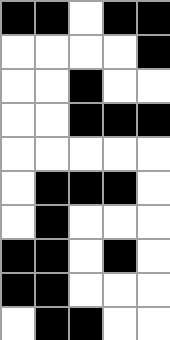[["black", "black", "white", "black", "black"], ["white", "white", "white", "white", "black"], ["white", "white", "black", "white", "white"], ["white", "white", "black", "black", "black"], ["white", "white", "white", "white", "white"], ["white", "black", "black", "black", "white"], ["white", "black", "white", "white", "white"], ["black", "black", "white", "black", "white"], ["black", "black", "white", "white", "white"], ["white", "black", "black", "white", "white"]]